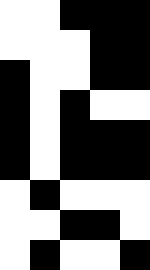[["white", "white", "black", "black", "black"], ["white", "white", "white", "black", "black"], ["black", "white", "white", "black", "black"], ["black", "white", "black", "white", "white"], ["black", "white", "black", "black", "black"], ["black", "white", "black", "black", "black"], ["white", "black", "white", "white", "white"], ["white", "white", "black", "black", "white"], ["white", "black", "white", "white", "black"]]